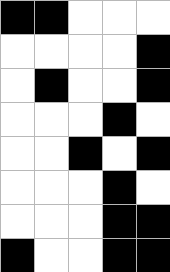[["black", "black", "white", "white", "white"], ["white", "white", "white", "white", "black"], ["white", "black", "white", "white", "black"], ["white", "white", "white", "black", "white"], ["white", "white", "black", "white", "black"], ["white", "white", "white", "black", "white"], ["white", "white", "white", "black", "black"], ["black", "white", "white", "black", "black"]]